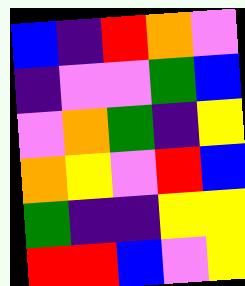[["blue", "indigo", "red", "orange", "violet"], ["indigo", "violet", "violet", "green", "blue"], ["violet", "orange", "green", "indigo", "yellow"], ["orange", "yellow", "violet", "red", "blue"], ["green", "indigo", "indigo", "yellow", "yellow"], ["red", "red", "blue", "violet", "yellow"]]